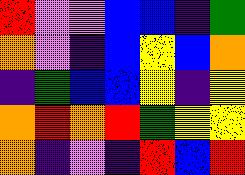[["red", "violet", "violet", "blue", "blue", "indigo", "green"], ["orange", "violet", "indigo", "blue", "yellow", "blue", "orange"], ["indigo", "green", "blue", "blue", "yellow", "indigo", "yellow"], ["orange", "red", "orange", "red", "green", "yellow", "yellow"], ["orange", "indigo", "violet", "indigo", "red", "blue", "red"]]